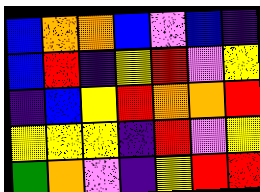[["blue", "orange", "orange", "blue", "violet", "blue", "indigo"], ["blue", "red", "indigo", "yellow", "red", "violet", "yellow"], ["indigo", "blue", "yellow", "red", "orange", "orange", "red"], ["yellow", "yellow", "yellow", "indigo", "red", "violet", "yellow"], ["green", "orange", "violet", "indigo", "yellow", "red", "red"]]